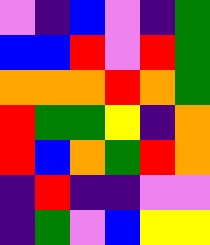[["violet", "indigo", "blue", "violet", "indigo", "green"], ["blue", "blue", "red", "violet", "red", "green"], ["orange", "orange", "orange", "red", "orange", "green"], ["red", "green", "green", "yellow", "indigo", "orange"], ["red", "blue", "orange", "green", "red", "orange"], ["indigo", "red", "indigo", "indigo", "violet", "violet"], ["indigo", "green", "violet", "blue", "yellow", "yellow"]]